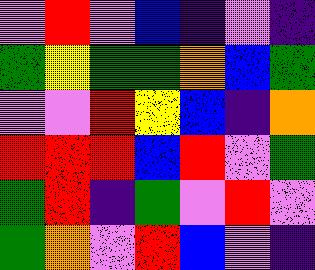[["violet", "red", "violet", "blue", "indigo", "violet", "indigo"], ["green", "yellow", "green", "green", "orange", "blue", "green"], ["violet", "violet", "red", "yellow", "blue", "indigo", "orange"], ["red", "red", "red", "blue", "red", "violet", "green"], ["green", "red", "indigo", "green", "violet", "red", "violet"], ["green", "orange", "violet", "red", "blue", "violet", "indigo"]]